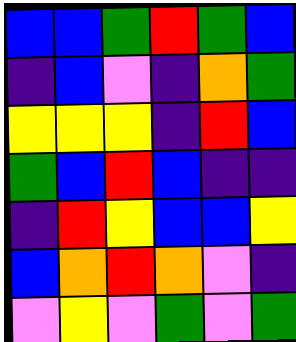[["blue", "blue", "green", "red", "green", "blue"], ["indigo", "blue", "violet", "indigo", "orange", "green"], ["yellow", "yellow", "yellow", "indigo", "red", "blue"], ["green", "blue", "red", "blue", "indigo", "indigo"], ["indigo", "red", "yellow", "blue", "blue", "yellow"], ["blue", "orange", "red", "orange", "violet", "indigo"], ["violet", "yellow", "violet", "green", "violet", "green"]]